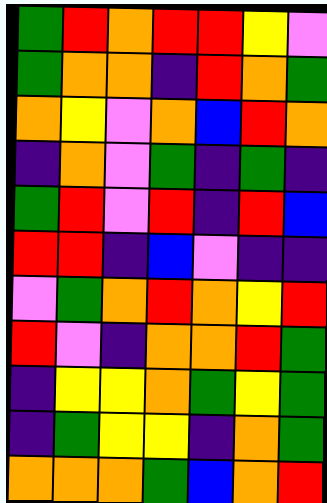[["green", "red", "orange", "red", "red", "yellow", "violet"], ["green", "orange", "orange", "indigo", "red", "orange", "green"], ["orange", "yellow", "violet", "orange", "blue", "red", "orange"], ["indigo", "orange", "violet", "green", "indigo", "green", "indigo"], ["green", "red", "violet", "red", "indigo", "red", "blue"], ["red", "red", "indigo", "blue", "violet", "indigo", "indigo"], ["violet", "green", "orange", "red", "orange", "yellow", "red"], ["red", "violet", "indigo", "orange", "orange", "red", "green"], ["indigo", "yellow", "yellow", "orange", "green", "yellow", "green"], ["indigo", "green", "yellow", "yellow", "indigo", "orange", "green"], ["orange", "orange", "orange", "green", "blue", "orange", "red"]]